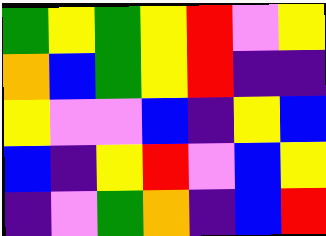[["green", "yellow", "green", "yellow", "red", "violet", "yellow"], ["orange", "blue", "green", "yellow", "red", "indigo", "indigo"], ["yellow", "violet", "violet", "blue", "indigo", "yellow", "blue"], ["blue", "indigo", "yellow", "red", "violet", "blue", "yellow"], ["indigo", "violet", "green", "orange", "indigo", "blue", "red"]]